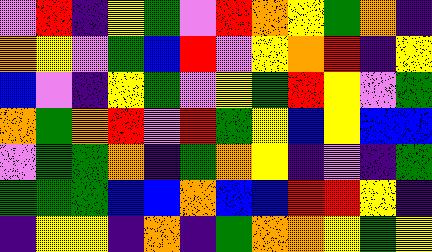[["violet", "red", "indigo", "yellow", "green", "violet", "red", "orange", "yellow", "green", "orange", "indigo"], ["orange", "yellow", "violet", "green", "blue", "red", "violet", "yellow", "orange", "red", "indigo", "yellow"], ["blue", "violet", "indigo", "yellow", "green", "violet", "yellow", "green", "red", "yellow", "violet", "green"], ["orange", "green", "orange", "red", "violet", "red", "green", "yellow", "blue", "yellow", "blue", "blue"], ["violet", "green", "green", "orange", "indigo", "green", "orange", "yellow", "indigo", "violet", "indigo", "green"], ["green", "green", "green", "blue", "blue", "orange", "blue", "blue", "red", "red", "yellow", "indigo"], ["indigo", "yellow", "yellow", "indigo", "orange", "indigo", "green", "orange", "orange", "yellow", "green", "yellow"]]